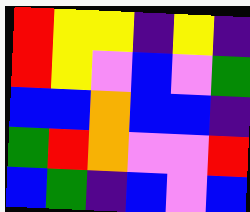[["red", "yellow", "yellow", "indigo", "yellow", "indigo"], ["red", "yellow", "violet", "blue", "violet", "green"], ["blue", "blue", "orange", "blue", "blue", "indigo"], ["green", "red", "orange", "violet", "violet", "red"], ["blue", "green", "indigo", "blue", "violet", "blue"]]